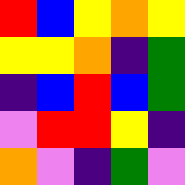[["red", "blue", "yellow", "orange", "yellow"], ["yellow", "yellow", "orange", "indigo", "green"], ["indigo", "blue", "red", "blue", "green"], ["violet", "red", "red", "yellow", "indigo"], ["orange", "violet", "indigo", "green", "violet"]]